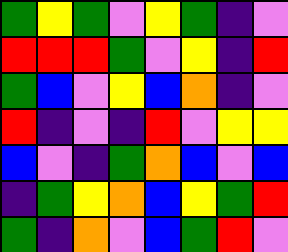[["green", "yellow", "green", "violet", "yellow", "green", "indigo", "violet"], ["red", "red", "red", "green", "violet", "yellow", "indigo", "red"], ["green", "blue", "violet", "yellow", "blue", "orange", "indigo", "violet"], ["red", "indigo", "violet", "indigo", "red", "violet", "yellow", "yellow"], ["blue", "violet", "indigo", "green", "orange", "blue", "violet", "blue"], ["indigo", "green", "yellow", "orange", "blue", "yellow", "green", "red"], ["green", "indigo", "orange", "violet", "blue", "green", "red", "violet"]]